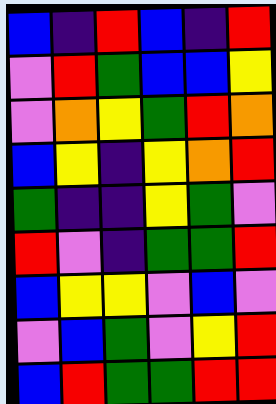[["blue", "indigo", "red", "blue", "indigo", "red"], ["violet", "red", "green", "blue", "blue", "yellow"], ["violet", "orange", "yellow", "green", "red", "orange"], ["blue", "yellow", "indigo", "yellow", "orange", "red"], ["green", "indigo", "indigo", "yellow", "green", "violet"], ["red", "violet", "indigo", "green", "green", "red"], ["blue", "yellow", "yellow", "violet", "blue", "violet"], ["violet", "blue", "green", "violet", "yellow", "red"], ["blue", "red", "green", "green", "red", "red"]]